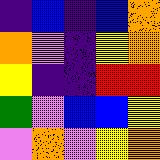[["indigo", "blue", "indigo", "blue", "orange"], ["orange", "violet", "indigo", "yellow", "orange"], ["yellow", "indigo", "indigo", "red", "red"], ["green", "violet", "blue", "blue", "yellow"], ["violet", "orange", "violet", "yellow", "orange"]]